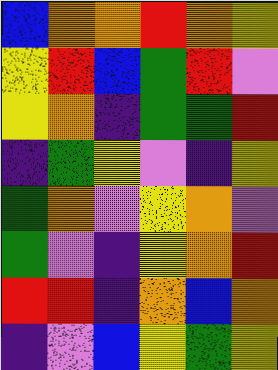[["blue", "orange", "orange", "red", "orange", "yellow"], ["yellow", "red", "blue", "green", "red", "violet"], ["yellow", "orange", "indigo", "green", "green", "red"], ["indigo", "green", "yellow", "violet", "indigo", "yellow"], ["green", "orange", "violet", "yellow", "orange", "violet"], ["green", "violet", "indigo", "yellow", "orange", "red"], ["red", "red", "indigo", "orange", "blue", "orange"], ["indigo", "violet", "blue", "yellow", "green", "yellow"]]